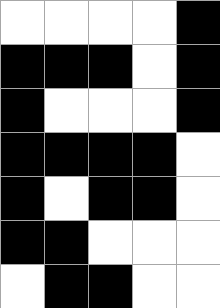[["white", "white", "white", "white", "black"], ["black", "black", "black", "white", "black"], ["black", "white", "white", "white", "black"], ["black", "black", "black", "black", "white"], ["black", "white", "black", "black", "white"], ["black", "black", "white", "white", "white"], ["white", "black", "black", "white", "white"]]